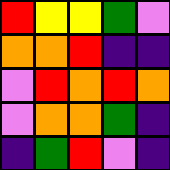[["red", "yellow", "yellow", "green", "violet"], ["orange", "orange", "red", "indigo", "indigo"], ["violet", "red", "orange", "red", "orange"], ["violet", "orange", "orange", "green", "indigo"], ["indigo", "green", "red", "violet", "indigo"]]